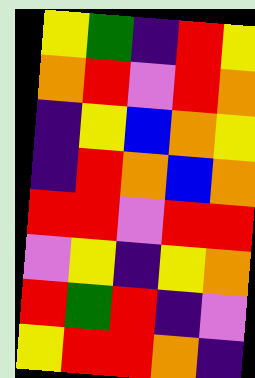[["yellow", "green", "indigo", "red", "yellow"], ["orange", "red", "violet", "red", "orange"], ["indigo", "yellow", "blue", "orange", "yellow"], ["indigo", "red", "orange", "blue", "orange"], ["red", "red", "violet", "red", "red"], ["violet", "yellow", "indigo", "yellow", "orange"], ["red", "green", "red", "indigo", "violet"], ["yellow", "red", "red", "orange", "indigo"]]